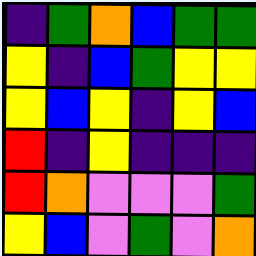[["indigo", "green", "orange", "blue", "green", "green"], ["yellow", "indigo", "blue", "green", "yellow", "yellow"], ["yellow", "blue", "yellow", "indigo", "yellow", "blue"], ["red", "indigo", "yellow", "indigo", "indigo", "indigo"], ["red", "orange", "violet", "violet", "violet", "green"], ["yellow", "blue", "violet", "green", "violet", "orange"]]